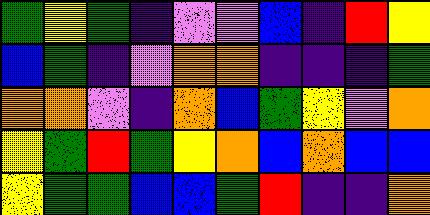[["green", "yellow", "green", "indigo", "violet", "violet", "blue", "indigo", "red", "yellow"], ["blue", "green", "indigo", "violet", "orange", "orange", "indigo", "indigo", "indigo", "green"], ["orange", "orange", "violet", "indigo", "orange", "blue", "green", "yellow", "violet", "orange"], ["yellow", "green", "red", "green", "yellow", "orange", "blue", "orange", "blue", "blue"], ["yellow", "green", "green", "blue", "blue", "green", "red", "indigo", "indigo", "orange"]]